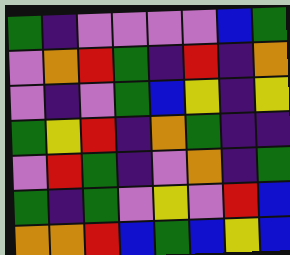[["green", "indigo", "violet", "violet", "violet", "violet", "blue", "green"], ["violet", "orange", "red", "green", "indigo", "red", "indigo", "orange"], ["violet", "indigo", "violet", "green", "blue", "yellow", "indigo", "yellow"], ["green", "yellow", "red", "indigo", "orange", "green", "indigo", "indigo"], ["violet", "red", "green", "indigo", "violet", "orange", "indigo", "green"], ["green", "indigo", "green", "violet", "yellow", "violet", "red", "blue"], ["orange", "orange", "red", "blue", "green", "blue", "yellow", "blue"]]